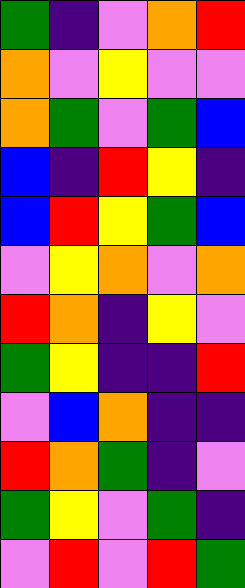[["green", "indigo", "violet", "orange", "red"], ["orange", "violet", "yellow", "violet", "violet"], ["orange", "green", "violet", "green", "blue"], ["blue", "indigo", "red", "yellow", "indigo"], ["blue", "red", "yellow", "green", "blue"], ["violet", "yellow", "orange", "violet", "orange"], ["red", "orange", "indigo", "yellow", "violet"], ["green", "yellow", "indigo", "indigo", "red"], ["violet", "blue", "orange", "indigo", "indigo"], ["red", "orange", "green", "indigo", "violet"], ["green", "yellow", "violet", "green", "indigo"], ["violet", "red", "violet", "red", "green"]]